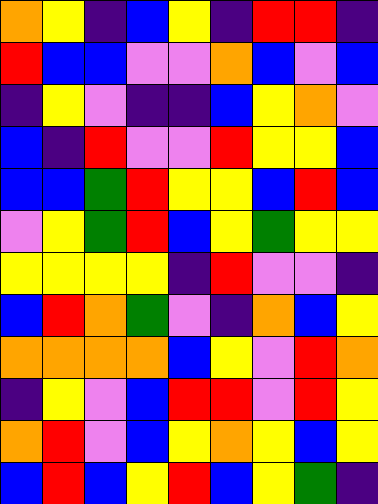[["orange", "yellow", "indigo", "blue", "yellow", "indigo", "red", "red", "indigo"], ["red", "blue", "blue", "violet", "violet", "orange", "blue", "violet", "blue"], ["indigo", "yellow", "violet", "indigo", "indigo", "blue", "yellow", "orange", "violet"], ["blue", "indigo", "red", "violet", "violet", "red", "yellow", "yellow", "blue"], ["blue", "blue", "green", "red", "yellow", "yellow", "blue", "red", "blue"], ["violet", "yellow", "green", "red", "blue", "yellow", "green", "yellow", "yellow"], ["yellow", "yellow", "yellow", "yellow", "indigo", "red", "violet", "violet", "indigo"], ["blue", "red", "orange", "green", "violet", "indigo", "orange", "blue", "yellow"], ["orange", "orange", "orange", "orange", "blue", "yellow", "violet", "red", "orange"], ["indigo", "yellow", "violet", "blue", "red", "red", "violet", "red", "yellow"], ["orange", "red", "violet", "blue", "yellow", "orange", "yellow", "blue", "yellow"], ["blue", "red", "blue", "yellow", "red", "blue", "yellow", "green", "indigo"]]